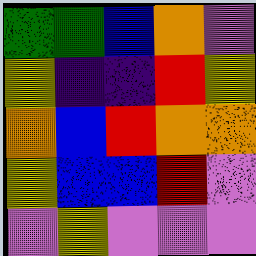[["green", "green", "blue", "orange", "violet"], ["yellow", "indigo", "indigo", "red", "yellow"], ["orange", "blue", "red", "orange", "orange"], ["yellow", "blue", "blue", "red", "violet"], ["violet", "yellow", "violet", "violet", "violet"]]